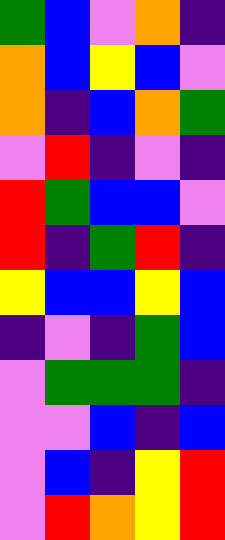[["green", "blue", "violet", "orange", "indigo"], ["orange", "blue", "yellow", "blue", "violet"], ["orange", "indigo", "blue", "orange", "green"], ["violet", "red", "indigo", "violet", "indigo"], ["red", "green", "blue", "blue", "violet"], ["red", "indigo", "green", "red", "indigo"], ["yellow", "blue", "blue", "yellow", "blue"], ["indigo", "violet", "indigo", "green", "blue"], ["violet", "green", "green", "green", "indigo"], ["violet", "violet", "blue", "indigo", "blue"], ["violet", "blue", "indigo", "yellow", "red"], ["violet", "red", "orange", "yellow", "red"]]